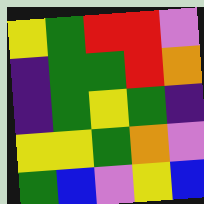[["yellow", "green", "red", "red", "violet"], ["indigo", "green", "green", "red", "orange"], ["indigo", "green", "yellow", "green", "indigo"], ["yellow", "yellow", "green", "orange", "violet"], ["green", "blue", "violet", "yellow", "blue"]]